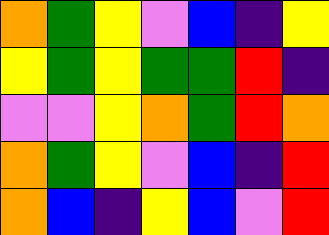[["orange", "green", "yellow", "violet", "blue", "indigo", "yellow"], ["yellow", "green", "yellow", "green", "green", "red", "indigo"], ["violet", "violet", "yellow", "orange", "green", "red", "orange"], ["orange", "green", "yellow", "violet", "blue", "indigo", "red"], ["orange", "blue", "indigo", "yellow", "blue", "violet", "red"]]